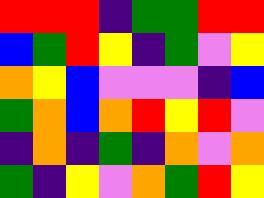[["red", "red", "red", "indigo", "green", "green", "red", "red"], ["blue", "green", "red", "yellow", "indigo", "green", "violet", "yellow"], ["orange", "yellow", "blue", "violet", "violet", "violet", "indigo", "blue"], ["green", "orange", "blue", "orange", "red", "yellow", "red", "violet"], ["indigo", "orange", "indigo", "green", "indigo", "orange", "violet", "orange"], ["green", "indigo", "yellow", "violet", "orange", "green", "red", "yellow"]]